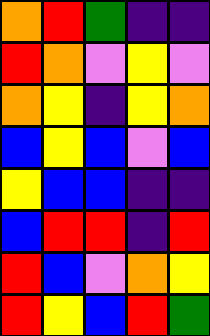[["orange", "red", "green", "indigo", "indigo"], ["red", "orange", "violet", "yellow", "violet"], ["orange", "yellow", "indigo", "yellow", "orange"], ["blue", "yellow", "blue", "violet", "blue"], ["yellow", "blue", "blue", "indigo", "indigo"], ["blue", "red", "red", "indigo", "red"], ["red", "blue", "violet", "orange", "yellow"], ["red", "yellow", "blue", "red", "green"]]